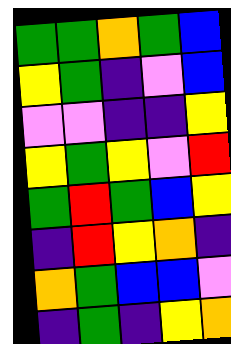[["green", "green", "orange", "green", "blue"], ["yellow", "green", "indigo", "violet", "blue"], ["violet", "violet", "indigo", "indigo", "yellow"], ["yellow", "green", "yellow", "violet", "red"], ["green", "red", "green", "blue", "yellow"], ["indigo", "red", "yellow", "orange", "indigo"], ["orange", "green", "blue", "blue", "violet"], ["indigo", "green", "indigo", "yellow", "orange"]]